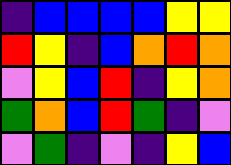[["indigo", "blue", "blue", "blue", "blue", "yellow", "yellow"], ["red", "yellow", "indigo", "blue", "orange", "red", "orange"], ["violet", "yellow", "blue", "red", "indigo", "yellow", "orange"], ["green", "orange", "blue", "red", "green", "indigo", "violet"], ["violet", "green", "indigo", "violet", "indigo", "yellow", "blue"]]